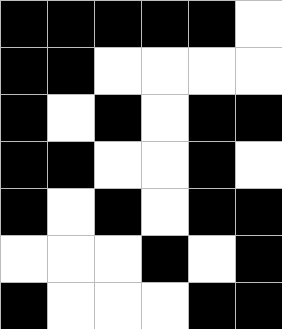[["black", "black", "black", "black", "black", "white"], ["black", "black", "white", "white", "white", "white"], ["black", "white", "black", "white", "black", "black"], ["black", "black", "white", "white", "black", "white"], ["black", "white", "black", "white", "black", "black"], ["white", "white", "white", "black", "white", "black"], ["black", "white", "white", "white", "black", "black"]]